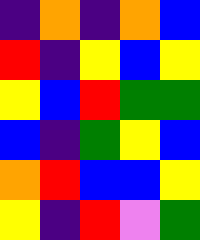[["indigo", "orange", "indigo", "orange", "blue"], ["red", "indigo", "yellow", "blue", "yellow"], ["yellow", "blue", "red", "green", "green"], ["blue", "indigo", "green", "yellow", "blue"], ["orange", "red", "blue", "blue", "yellow"], ["yellow", "indigo", "red", "violet", "green"]]